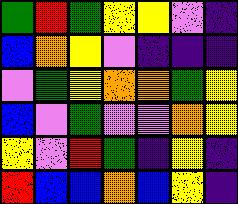[["green", "red", "green", "yellow", "yellow", "violet", "indigo"], ["blue", "orange", "yellow", "violet", "indigo", "indigo", "indigo"], ["violet", "green", "yellow", "orange", "orange", "green", "yellow"], ["blue", "violet", "green", "violet", "violet", "orange", "yellow"], ["yellow", "violet", "red", "green", "indigo", "yellow", "indigo"], ["red", "blue", "blue", "orange", "blue", "yellow", "indigo"]]